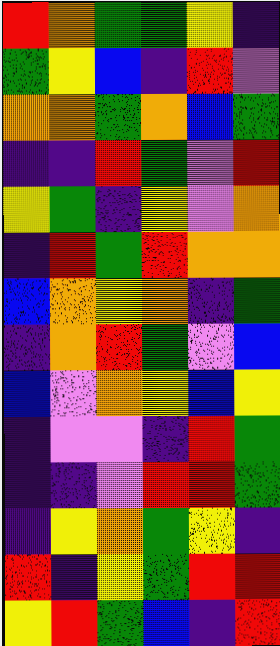[["red", "orange", "green", "green", "yellow", "indigo"], ["green", "yellow", "blue", "indigo", "red", "violet"], ["orange", "orange", "green", "orange", "blue", "green"], ["indigo", "indigo", "red", "green", "violet", "red"], ["yellow", "green", "indigo", "yellow", "violet", "orange"], ["indigo", "red", "green", "red", "orange", "orange"], ["blue", "orange", "yellow", "orange", "indigo", "green"], ["indigo", "orange", "red", "green", "violet", "blue"], ["blue", "violet", "orange", "yellow", "blue", "yellow"], ["indigo", "violet", "violet", "indigo", "red", "green"], ["indigo", "indigo", "violet", "red", "red", "green"], ["indigo", "yellow", "orange", "green", "yellow", "indigo"], ["red", "indigo", "yellow", "green", "red", "red"], ["yellow", "red", "green", "blue", "indigo", "red"]]